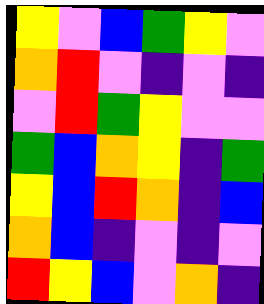[["yellow", "violet", "blue", "green", "yellow", "violet"], ["orange", "red", "violet", "indigo", "violet", "indigo"], ["violet", "red", "green", "yellow", "violet", "violet"], ["green", "blue", "orange", "yellow", "indigo", "green"], ["yellow", "blue", "red", "orange", "indigo", "blue"], ["orange", "blue", "indigo", "violet", "indigo", "violet"], ["red", "yellow", "blue", "violet", "orange", "indigo"]]